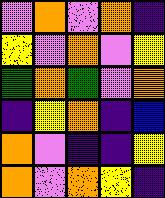[["violet", "orange", "violet", "orange", "indigo"], ["yellow", "violet", "orange", "violet", "yellow"], ["green", "orange", "green", "violet", "orange"], ["indigo", "yellow", "orange", "indigo", "blue"], ["orange", "violet", "indigo", "indigo", "yellow"], ["orange", "violet", "orange", "yellow", "indigo"]]